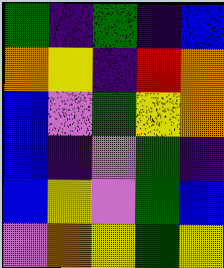[["green", "indigo", "green", "indigo", "blue"], ["orange", "yellow", "indigo", "red", "orange"], ["blue", "violet", "green", "yellow", "orange"], ["blue", "indigo", "violet", "green", "indigo"], ["blue", "yellow", "violet", "green", "blue"], ["violet", "orange", "yellow", "green", "yellow"]]